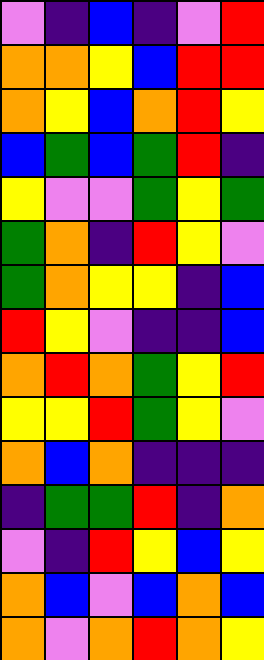[["violet", "indigo", "blue", "indigo", "violet", "red"], ["orange", "orange", "yellow", "blue", "red", "red"], ["orange", "yellow", "blue", "orange", "red", "yellow"], ["blue", "green", "blue", "green", "red", "indigo"], ["yellow", "violet", "violet", "green", "yellow", "green"], ["green", "orange", "indigo", "red", "yellow", "violet"], ["green", "orange", "yellow", "yellow", "indigo", "blue"], ["red", "yellow", "violet", "indigo", "indigo", "blue"], ["orange", "red", "orange", "green", "yellow", "red"], ["yellow", "yellow", "red", "green", "yellow", "violet"], ["orange", "blue", "orange", "indigo", "indigo", "indigo"], ["indigo", "green", "green", "red", "indigo", "orange"], ["violet", "indigo", "red", "yellow", "blue", "yellow"], ["orange", "blue", "violet", "blue", "orange", "blue"], ["orange", "violet", "orange", "red", "orange", "yellow"]]